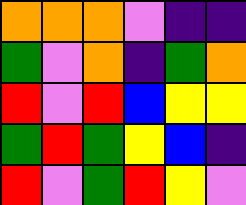[["orange", "orange", "orange", "violet", "indigo", "indigo"], ["green", "violet", "orange", "indigo", "green", "orange"], ["red", "violet", "red", "blue", "yellow", "yellow"], ["green", "red", "green", "yellow", "blue", "indigo"], ["red", "violet", "green", "red", "yellow", "violet"]]